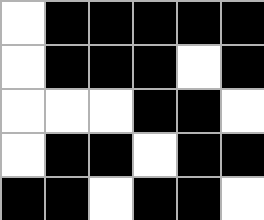[["white", "black", "black", "black", "black", "black"], ["white", "black", "black", "black", "white", "black"], ["white", "white", "white", "black", "black", "white"], ["white", "black", "black", "white", "black", "black"], ["black", "black", "white", "black", "black", "white"]]